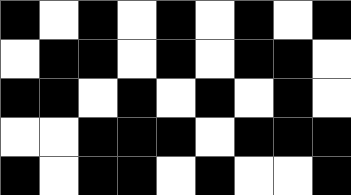[["black", "white", "black", "white", "black", "white", "black", "white", "black"], ["white", "black", "black", "white", "black", "white", "black", "black", "white"], ["black", "black", "white", "black", "white", "black", "white", "black", "white"], ["white", "white", "black", "black", "black", "white", "black", "black", "black"], ["black", "white", "black", "black", "white", "black", "white", "white", "black"]]